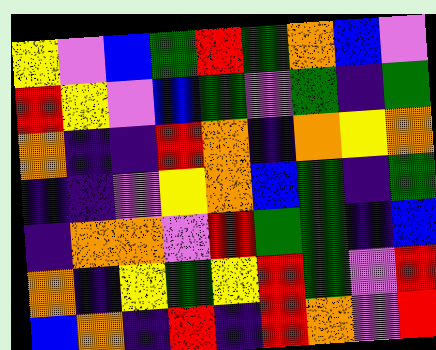[["yellow", "violet", "blue", "green", "red", "green", "orange", "blue", "violet"], ["red", "yellow", "violet", "blue", "green", "violet", "green", "indigo", "green"], ["orange", "indigo", "indigo", "red", "orange", "indigo", "orange", "yellow", "orange"], ["indigo", "indigo", "violet", "yellow", "orange", "blue", "green", "indigo", "green"], ["indigo", "orange", "orange", "violet", "red", "green", "green", "indigo", "blue"], ["orange", "indigo", "yellow", "green", "yellow", "red", "green", "violet", "red"], ["blue", "orange", "indigo", "red", "indigo", "red", "orange", "violet", "red"]]